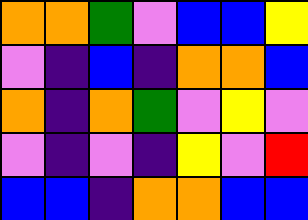[["orange", "orange", "green", "violet", "blue", "blue", "yellow"], ["violet", "indigo", "blue", "indigo", "orange", "orange", "blue"], ["orange", "indigo", "orange", "green", "violet", "yellow", "violet"], ["violet", "indigo", "violet", "indigo", "yellow", "violet", "red"], ["blue", "blue", "indigo", "orange", "orange", "blue", "blue"]]